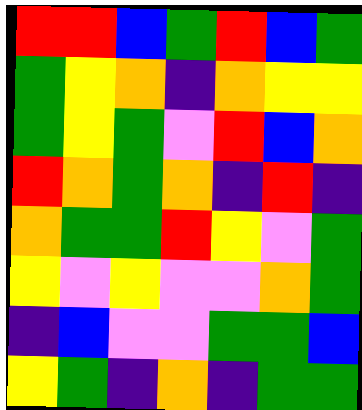[["red", "red", "blue", "green", "red", "blue", "green"], ["green", "yellow", "orange", "indigo", "orange", "yellow", "yellow"], ["green", "yellow", "green", "violet", "red", "blue", "orange"], ["red", "orange", "green", "orange", "indigo", "red", "indigo"], ["orange", "green", "green", "red", "yellow", "violet", "green"], ["yellow", "violet", "yellow", "violet", "violet", "orange", "green"], ["indigo", "blue", "violet", "violet", "green", "green", "blue"], ["yellow", "green", "indigo", "orange", "indigo", "green", "green"]]